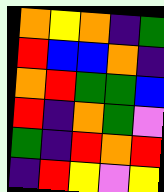[["orange", "yellow", "orange", "indigo", "green"], ["red", "blue", "blue", "orange", "indigo"], ["orange", "red", "green", "green", "blue"], ["red", "indigo", "orange", "green", "violet"], ["green", "indigo", "red", "orange", "red"], ["indigo", "red", "yellow", "violet", "yellow"]]